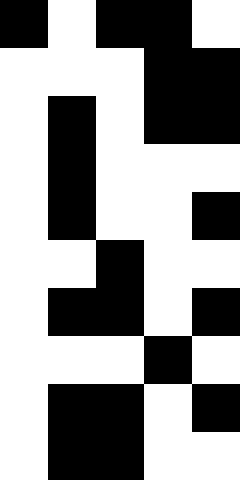[["black", "white", "black", "black", "white"], ["white", "white", "white", "black", "black"], ["white", "black", "white", "black", "black"], ["white", "black", "white", "white", "white"], ["white", "black", "white", "white", "black"], ["white", "white", "black", "white", "white"], ["white", "black", "black", "white", "black"], ["white", "white", "white", "black", "white"], ["white", "black", "black", "white", "black"], ["white", "black", "black", "white", "white"]]